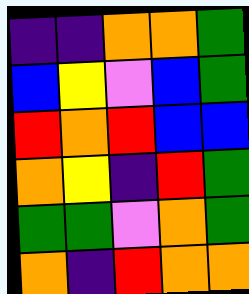[["indigo", "indigo", "orange", "orange", "green"], ["blue", "yellow", "violet", "blue", "green"], ["red", "orange", "red", "blue", "blue"], ["orange", "yellow", "indigo", "red", "green"], ["green", "green", "violet", "orange", "green"], ["orange", "indigo", "red", "orange", "orange"]]